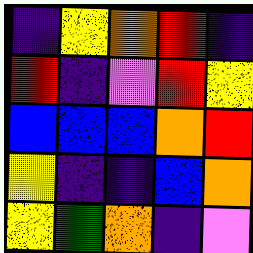[["indigo", "yellow", "orange", "red", "indigo"], ["red", "indigo", "violet", "red", "yellow"], ["blue", "blue", "blue", "orange", "red"], ["yellow", "indigo", "indigo", "blue", "orange"], ["yellow", "green", "orange", "indigo", "violet"]]